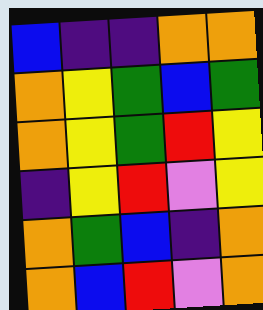[["blue", "indigo", "indigo", "orange", "orange"], ["orange", "yellow", "green", "blue", "green"], ["orange", "yellow", "green", "red", "yellow"], ["indigo", "yellow", "red", "violet", "yellow"], ["orange", "green", "blue", "indigo", "orange"], ["orange", "blue", "red", "violet", "orange"]]